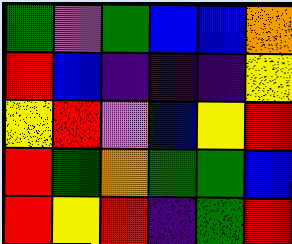[["green", "violet", "green", "blue", "blue", "orange"], ["red", "blue", "indigo", "indigo", "indigo", "yellow"], ["yellow", "red", "violet", "blue", "yellow", "red"], ["red", "green", "orange", "green", "green", "blue"], ["red", "yellow", "red", "indigo", "green", "red"]]